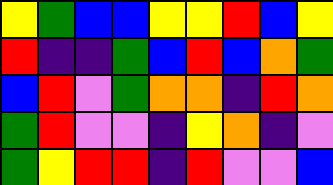[["yellow", "green", "blue", "blue", "yellow", "yellow", "red", "blue", "yellow"], ["red", "indigo", "indigo", "green", "blue", "red", "blue", "orange", "green"], ["blue", "red", "violet", "green", "orange", "orange", "indigo", "red", "orange"], ["green", "red", "violet", "violet", "indigo", "yellow", "orange", "indigo", "violet"], ["green", "yellow", "red", "red", "indigo", "red", "violet", "violet", "blue"]]